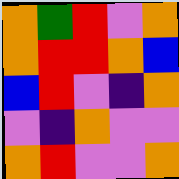[["orange", "green", "red", "violet", "orange"], ["orange", "red", "red", "orange", "blue"], ["blue", "red", "violet", "indigo", "orange"], ["violet", "indigo", "orange", "violet", "violet"], ["orange", "red", "violet", "violet", "orange"]]